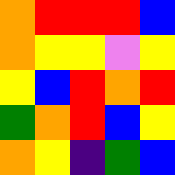[["orange", "red", "red", "red", "blue"], ["orange", "yellow", "yellow", "violet", "yellow"], ["yellow", "blue", "red", "orange", "red"], ["green", "orange", "red", "blue", "yellow"], ["orange", "yellow", "indigo", "green", "blue"]]